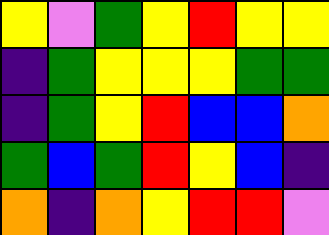[["yellow", "violet", "green", "yellow", "red", "yellow", "yellow"], ["indigo", "green", "yellow", "yellow", "yellow", "green", "green"], ["indigo", "green", "yellow", "red", "blue", "blue", "orange"], ["green", "blue", "green", "red", "yellow", "blue", "indigo"], ["orange", "indigo", "orange", "yellow", "red", "red", "violet"]]